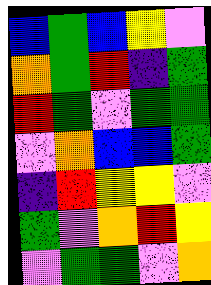[["blue", "green", "blue", "yellow", "violet"], ["orange", "green", "red", "indigo", "green"], ["red", "green", "violet", "green", "green"], ["violet", "orange", "blue", "blue", "green"], ["indigo", "red", "yellow", "yellow", "violet"], ["green", "violet", "orange", "red", "yellow"], ["violet", "green", "green", "violet", "orange"]]